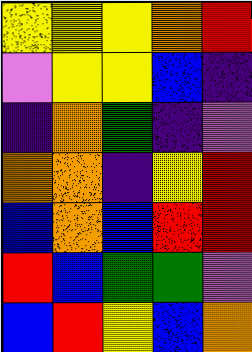[["yellow", "yellow", "yellow", "orange", "red"], ["violet", "yellow", "yellow", "blue", "indigo"], ["indigo", "orange", "green", "indigo", "violet"], ["orange", "orange", "indigo", "yellow", "red"], ["blue", "orange", "blue", "red", "red"], ["red", "blue", "green", "green", "violet"], ["blue", "red", "yellow", "blue", "orange"]]